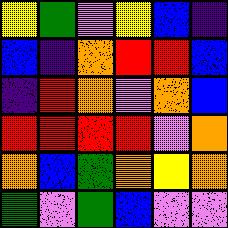[["yellow", "green", "violet", "yellow", "blue", "indigo"], ["blue", "indigo", "orange", "red", "red", "blue"], ["indigo", "red", "orange", "violet", "orange", "blue"], ["red", "red", "red", "red", "violet", "orange"], ["orange", "blue", "green", "orange", "yellow", "orange"], ["green", "violet", "green", "blue", "violet", "violet"]]